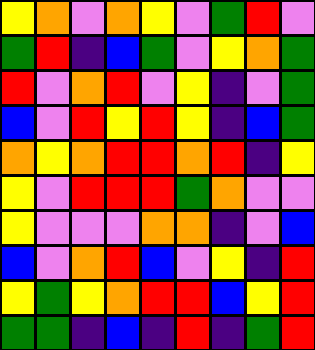[["yellow", "orange", "violet", "orange", "yellow", "violet", "green", "red", "violet"], ["green", "red", "indigo", "blue", "green", "violet", "yellow", "orange", "green"], ["red", "violet", "orange", "red", "violet", "yellow", "indigo", "violet", "green"], ["blue", "violet", "red", "yellow", "red", "yellow", "indigo", "blue", "green"], ["orange", "yellow", "orange", "red", "red", "orange", "red", "indigo", "yellow"], ["yellow", "violet", "red", "red", "red", "green", "orange", "violet", "violet"], ["yellow", "violet", "violet", "violet", "orange", "orange", "indigo", "violet", "blue"], ["blue", "violet", "orange", "red", "blue", "violet", "yellow", "indigo", "red"], ["yellow", "green", "yellow", "orange", "red", "red", "blue", "yellow", "red"], ["green", "green", "indigo", "blue", "indigo", "red", "indigo", "green", "red"]]